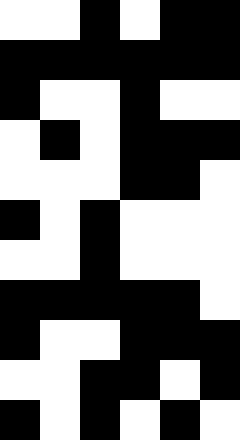[["white", "white", "black", "white", "black", "black"], ["black", "black", "black", "black", "black", "black"], ["black", "white", "white", "black", "white", "white"], ["white", "black", "white", "black", "black", "black"], ["white", "white", "white", "black", "black", "white"], ["black", "white", "black", "white", "white", "white"], ["white", "white", "black", "white", "white", "white"], ["black", "black", "black", "black", "black", "white"], ["black", "white", "white", "black", "black", "black"], ["white", "white", "black", "black", "white", "black"], ["black", "white", "black", "white", "black", "white"]]